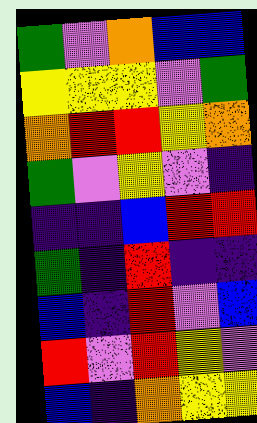[["green", "violet", "orange", "blue", "blue"], ["yellow", "yellow", "yellow", "violet", "green"], ["orange", "red", "red", "yellow", "orange"], ["green", "violet", "yellow", "violet", "indigo"], ["indigo", "indigo", "blue", "red", "red"], ["green", "indigo", "red", "indigo", "indigo"], ["blue", "indigo", "red", "violet", "blue"], ["red", "violet", "red", "yellow", "violet"], ["blue", "indigo", "orange", "yellow", "yellow"]]